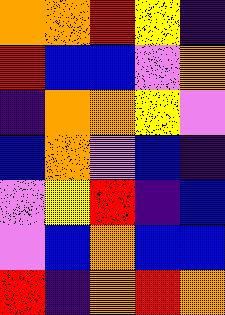[["orange", "orange", "red", "yellow", "indigo"], ["red", "blue", "blue", "violet", "orange"], ["indigo", "orange", "orange", "yellow", "violet"], ["blue", "orange", "violet", "blue", "indigo"], ["violet", "yellow", "red", "indigo", "blue"], ["violet", "blue", "orange", "blue", "blue"], ["red", "indigo", "orange", "red", "orange"]]